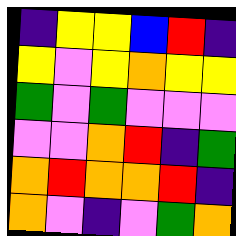[["indigo", "yellow", "yellow", "blue", "red", "indigo"], ["yellow", "violet", "yellow", "orange", "yellow", "yellow"], ["green", "violet", "green", "violet", "violet", "violet"], ["violet", "violet", "orange", "red", "indigo", "green"], ["orange", "red", "orange", "orange", "red", "indigo"], ["orange", "violet", "indigo", "violet", "green", "orange"]]